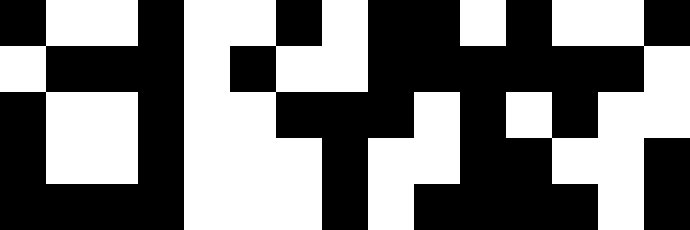[["black", "white", "white", "black", "white", "white", "black", "white", "black", "black", "white", "black", "white", "white", "black"], ["white", "black", "black", "black", "white", "black", "white", "white", "black", "black", "black", "black", "black", "black", "white"], ["black", "white", "white", "black", "white", "white", "black", "black", "black", "white", "black", "white", "black", "white", "white"], ["black", "white", "white", "black", "white", "white", "white", "black", "white", "white", "black", "black", "white", "white", "black"], ["black", "black", "black", "black", "white", "white", "white", "black", "white", "black", "black", "black", "black", "white", "black"]]